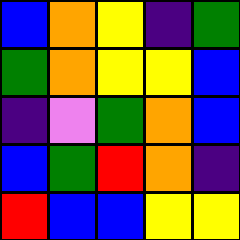[["blue", "orange", "yellow", "indigo", "green"], ["green", "orange", "yellow", "yellow", "blue"], ["indigo", "violet", "green", "orange", "blue"], ["blue", "green", "red", "orange", "indigo"], ["red", "blue", "blue", "yellow", "yellow"]]